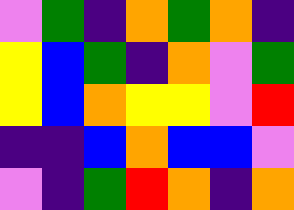[["violet", "green", "indigo", "orange", "green", "orange", "indigo"], ["yellow", "blue", "green", "indigo", "orange", "violet", "green"], ["yellow", "blue", "orange", "yellow", "yellow", "violet", "red"], ["indigo", "indigo", "blue", "orange", "blue", "blue", "violet"], ["violet", "indigo", "green", "red", "orange", "indigo", "orange"]]